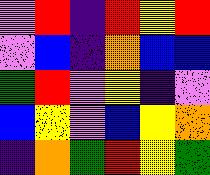[["violet", "red", "indigo", "red", "yellow", "red"], ["violet", "blue", "indigo", "orange", "blue", "blue"], ["green", "red", "violet", "yellow", "indigo", "violet"], ["blue", "yellow", "violet", "blue", "yellow", "orange"], ["indigo", "orange", "green", "red", "yellow", "green"]]